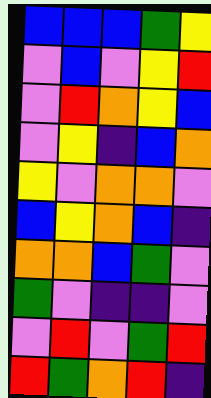[["blue", "blue", "blue", "green", "yellow"], ["violet", "blue", "violet", "yellow", "red"], ["violet", "red", "orange", "yellow", "blue"], ["violet", "yellow", "indigo", "blue", "orange"], ["yellow", "violet", "orange", "orange", "violet"], ["blue", "yellow", "orange", "blue", "indigo"], ["orange", "orange", "blue", "green", "violet"], ["green", "violet", "indigo", "indigo", "violet"], ["violet", "red", "violet", "green", "red"], ["red", "green", "orange", "red", "indigo"]]